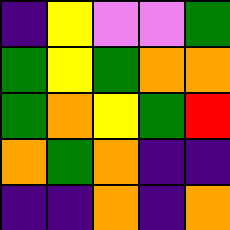[["indigo", "yellow", "violet", "violet", "green"], ["green", "yellow", "green", "orange", "orange"], ["green", "orange", "yellow", "green", "red"], ["orange", "green", "orange", "indigo", "indigo"], ["indigo", "indigo", "orange", "indigo", "orange"]]